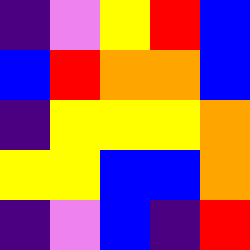[["indigo", "violet", "yellow", "red", "blue"], ["blue", "red", "orange", "orange", "blue"], ["indigo", "yellow", "yellow", "yellow", "orange"], ["yellow", "yellow", "blue", "blue", "orange"], ["indigo", "violet", "blue", "indigo", "red"]]